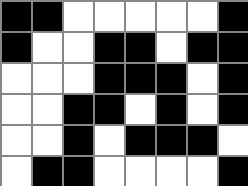[["black", "black", "white", "white", "white", "white", "white", "black"], ["black", "white", "white", "black", "black", "white", "black", "black"], ["white", "white", "white", "black", "black", "black", "white", "black"], ["white", "white", "black", "black", "white", "black", "white", "black"], ["white", "white", "black", "white", "black", "black", "black", "white"], ["white", "black", "black", "white", "white", "white", "white", "black"]]